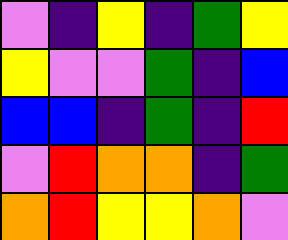[["violet", "indigo", "yellow", "indigo", "green", "yellow"], ["yellow", "violet", "violet", "green", "indigo", "blue"], ["blue", "blue", "indigo", "green", "indigo", "red"], ["violet", "red", "orange", "orange", "indigo", "green"], ["orange", "red", "yellow", "yellow", "orange", "violet"]]